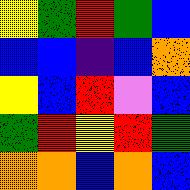[["yellow", "green", "red", "green", "blue"], ["blue", "blue", "indigo", "blue", "orange"], ["yellow", "blue", "red", "violet", "blue"], ["green", "red", "yellow", "red", "green"], ["orange", "orange", "blue", "orange", "blue"]]